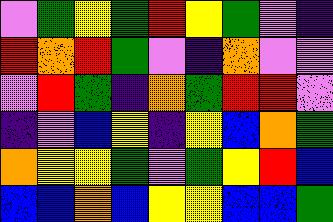[["violet", "green", "yellow", "green", "red", "yellow", "green", "violet", "indigo"], ["red", "orange", "red", "green", "violet", "indigo", "orange", "violet", "violet"], ["violet", "red", "green", "indigo", "orange", "green", "red", "red", "violet"], ["indigo", "violet", "blue", "yellow", "indigo", "yellow", "blue", "orange", "green"], ["orange", "yellow", "yellow", "green", "violet", "green", "yellow", "red", "blue"], ["blue", "blue", "orange", "blue", "yellow", "yellow", "blue", "blue", "green"]]